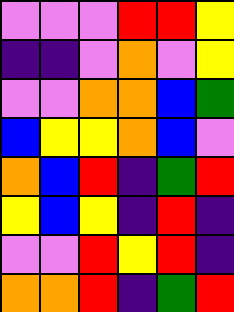[["violet", "violet", "violet", "red", "red", "yellow"], ["indigo", "indigo", "violet", "orange", "violet", "yellow"], ["violet", "violet", "orange", "orange", "blue", "green"], ["blue", "yellow", "yellow", "orange", "blue", "violet"], ["orange", "blue", "red", "indigo", "green", "red"], ["yellow", "blue", "yellow", "indigo", "red", "indigo"], ["violet", "violet", "red", "yellow", "red", "indigo"], ["orange", "orange", "red", "indigo", "green", "red"]]